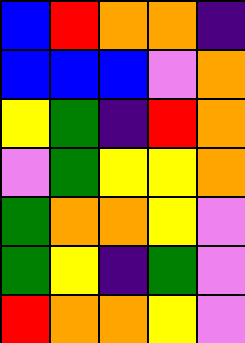[["blue", "red", "orange", "orange", "indigo"], ["blue", "blue", "blue", "violet", "orange"], ["yellow", "green", "indigo", "red", "orange"], ["violet", "green", "yellow", "yellow", "orange"], ["green", "orange", "orange", "yellow", "violet"], ["green", "yellow", "indigo", "green", "violet"], ["red", "orange", "orange", "yellow", "violet"]]